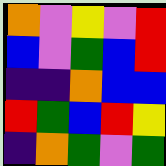[["orange", "violet", "yellow", "violet", "red"], ["blue", "violet", "green", "blue", "red"], ["indigo", "indigo", "orange", "blue", "blue"], ["red", "green", "blue", "red", "yellow"], ["indigo", "orange", "green", "violet", "green"]]